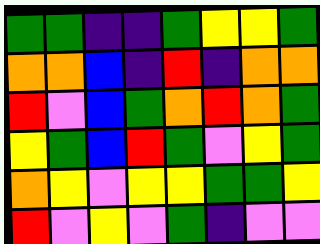[["green", "green", "indigo", "indigo", "green", "yellow", "yellow", "green"], ["orange", "orange", "blue", "indigo", "red", "indigo", "orange", "orange"], ["red", "violet", "blue", "green", "orange", "red", "orange", "green"], ["yellow", "green", "blue", "red", "green", "violet", "yellow", "green"], ["orange", "yellow", "violet", "yellow", "yellow", "green", "green", "yellow"], ["red", "violet", "yellow", "violet", "green", "indigo", "violet", "violet"]]